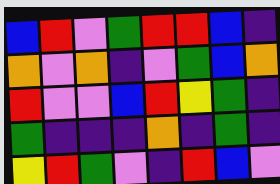[["blue", "red", "violet", "green", "red", "red", "blue", "indigo"], ["orange", "violet", "orange", "indigo", "violet", "green", "blue", "orange"], ["red", "violet", "violet", "blue", "red", "yellow", "green", "indigo"], ["green", "indigo", "indigo", "indigo", "orange", "indigo", "green", "indigo"], ["yellow", "red", "green", "violet", "indigo", "red", "blue", "violet"]]